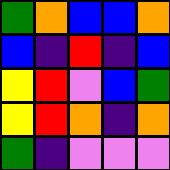[["green", "orange", "blue", "blue", "orange"], ["blue", "indigo", "red", "indigo", "blue"], ["yellow", "red", "violet", "blue", "green"], ["yellow", "red", "orange", "indigo", "orange"], ["green", "indigo", "violet", "violet", "violet"]]